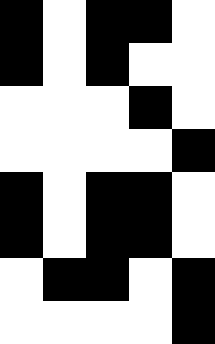[["black", "white", "black", "black", "white"], ["black", "white", "black", "white", "white"], ["white", "white", "white", "black", "white"], ["white", "white", "white", "white", "black"], ["black", "white", "black", "black", "white"], ["black", "white", "black", "black", "white"], ["white", "black", "black", "white", "black"], ["white", "white", "white", "white", "black"]]